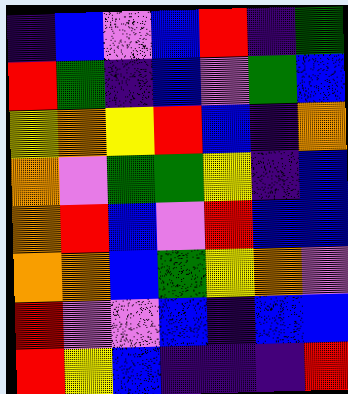[["indigo", "blue", "violet", "blue", "red", "indigo", "green"], ["red", "green", "indigo", "blue", "violet", "green", "blue"], ["yellow", "orange", "yellow", "red", "blue", "indigo", "orange"], ["orange", "violet", "green", "green", "yellow", "indigo", "blue"], ["orange", "red", "blue", "violet", "red", "blue", "blue"], ["orange", "orange", "blue", "green", "yellow", "orange", "violet"], ["red", "violet", "violet", "blue", "indigo", "blue", "blue"], ["red", "yellow", "blue", "indigo", "indigo", "indigo", "red"]]